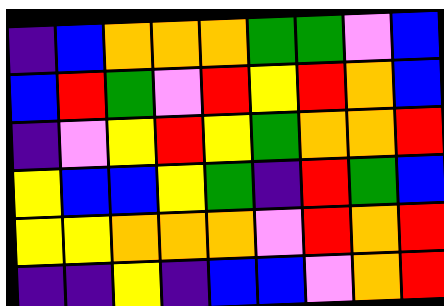[["indigo", "blue", "orange", "orange", "orange", "green", "green", "violet", "blue"], ["blue", "red", "green", "violet", "red", "yellow", "red", "orange", "blue"], ["indigo", "violet", "yellow", "red", "yellow", "green", "orange", "orange", "red"], ["yellow", "blue", "blue", "yellow", "green", "indigo", "red", "green", "blue"], ["yellow", "yellow", "orange", "orange", "orange", "violet", "red", "orange", "red"], ["indigo", "indigo", "yellow", "indigo", "blue", "blue", "violet", "orange", "red"]]